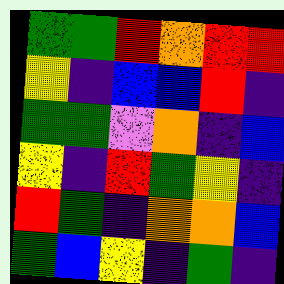[["green", "green", "red", "orange", "red", "red"], ["yellow", "indigo", "blue", "blue", "red", "indigo"], ["green", "green", "violet", "orange", "indigo", "blue"], ["yellow", "indigo", "red", "green", "yellow", "indigo"], ["red", "green", "indigo", "orange", "orange", "blue"], ["green", "blue", "yellow", "indigo", "green", "indigo"]]